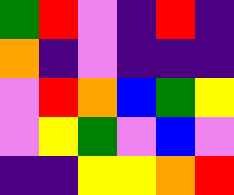[["green", "red", "violet", "indigo", "red", "indigo"], ["orange", "indigo", "violet", "indigo", "indigo", "indigo"], ["violet", "red", "orange", "blue", "green", "yellow"], ["violet", "yellow", "green", "violet", "blue", "violet"], ["indigo", "indigo", "yellow", "yellow", "orange", "red"]]